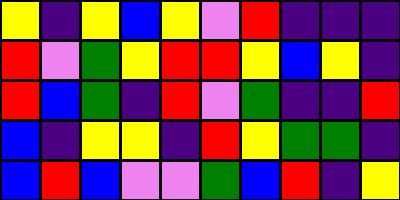[["yellow", "indigo", "yellow", "blue", "yellow", "violet", "red", "indigo", "indigo", "indigo"], ["red", "violet", "green", "yellow", "red", "red", "yellow", "blue", "yellow", "indigo"], ["red", "blue", "green", "indigo", "red", "violet", "green", "indigo", "indigo", "red"], ["blue", "indigo", "yellow", "yellow", "indigo", "red", "yellow", "green", "green", "indigo"], ["blue", "red", "blue", "violet", "violet", "green", "blue", "red", "indigo", "yellow"]]